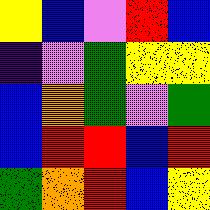[["yellow", "blue", "violet", "red", "blue"], ["indigo", "violet", "green", "yellow", "yellow"], ["blue", "orange", "green", "violet", "green"], ["blue", "red", "red", "blue", "red"], ["green", "orange", "red", "blue", "yellow"]]